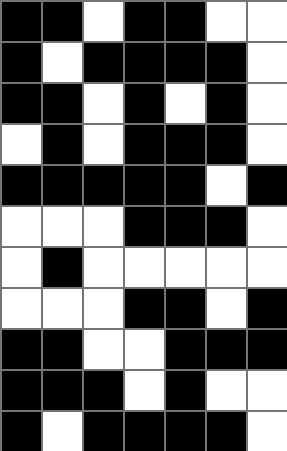[["black", "black", "white", "black", "black", "white", "white"], ["black", "white", "black", "black", "black", "black", "white"], ["black", "black", "white", "black", "white", "black", "white"], ["white", "black", "white", "black", "black", "black", "white"], ["black", "black", "black", "black", "black", "white", "black"], ["white", "white", "white", "black", "black", "black", "white"], ["white", "black", "white", "white", "white", "white", "white"], ["white", "white", "white", "black", "black", "white", "black"], ["black", "black", "white", "white", "black", "black", "black"], ["black", "black", "black", "white", "black", "white", "white"], ["black", "white", "black", "black", "black", "black", "white"]]